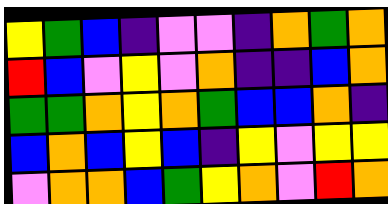[["yellow", "green", "blue", "indigo", "violet", "violet", "indigo", "orange", "green", "orange"], ["red", "blue", "violet", "yellow", "violet", "orange", "indigo", "indigo", "blue", "orange"], ["green", "green", "orange", "yellow", "orange", "green", "blue", "blue", "orange", "indigo"], ["blue", "orange", "blue", "yellow", "blue", "indigo", "yellow", "violet", "yellow", "yellow"], ["violet", "orange", "orange", "blue", "green", "yellow", "orange", "violet", "red", "orange"]]